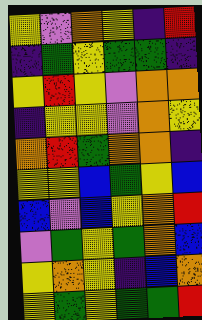[["yellow", "violet", "orange", "yellow", "indigo", "red"], ["indigo", "green", "yellow", "green", "green", "indigo"], ["yellow", "red", "yellow", "violet", "orange", "orange"], ["indigo", "yellow", "yellow", "violet", "orange", "yellow"], ["orange", "red", "green", "orange", "orange", "indigo"], ["yellow", "yellow", "blue", "green", "yellow", "blue"], ["blue", "violet", "blue", "yellow", "orange", "red"], ["violet", "green", "yellow", "green", "orange", "blue"], ["yellow", "orange", "yellow", "indigo", "blue", "orange"], ["yellow", "green", "yellow", "green", "green", "red"]]